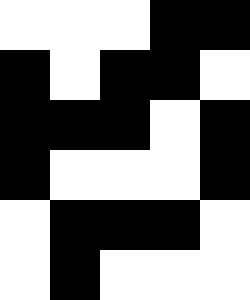[["white", "white", "white", "black", "black"], ["black", "white", "black", "black", "white"], ["black", "black", "black", "white", "black"], ["black", "white", "white", "white", "black"], ["white", "black", "black", "black", "white"], ["white", "black", "white", "white", "white"]]